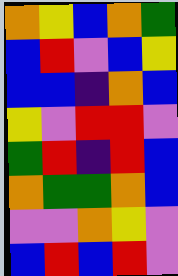[["orange", "yellow", "blue", "orange", "green"], ["blue", "red", "violet", "blue", "yellow"], ["blue", "blue", "indigo", "orange", "blue"], ["yellow", "violet", "red", "red", "violet"], ["green", "red", "indigo", "red", "blue"], ["orange", "green", "green", "orange", "blue"], ["violet", "violet", "orange", "yellow", "violet"], ["blue", "red", "blue", "red", "violet"]]